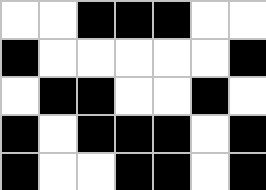[["white", "white", "black", "black", "black", "white", "white"], ["black", "white", "white", "white", "white", "white", "black"], ["white", "black", "black", "white", "white", "black", "white"], ["black", "white", "black", "black", "black", "white", "black"], ["black", "white", "white", "black", "black", "white", "black"]]